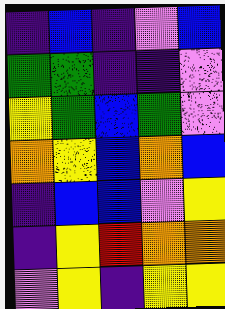[["indigo", "blue", "indigo", "violet", "blue"], ["green", "green", "indigo", "indigo", "violet"], ["yellow", "green", "blue", "green", "violet"], ["orange", "yellow", "blue", "orange", "blue"], ["indigo", "blue", "blue", "violet", "yellow"], ["indigo", "yellow", "red", "orange", "orange"], ["violet", "yellow", "indigo", "yellow", "yellow"]]